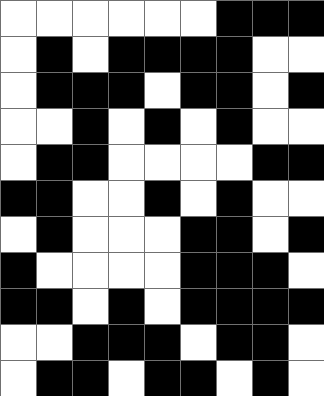[["white", "white", "white", "white", "white", "white", "black", "black", "black"], ["white", "black", "white", "black", "black", "black", "black", "white", "white"], ["white", "black", "black", "black", "white", "black", "black", "white", "black"], ["white", "white", "black", "white", "black", "white", "black", "white", "white"], ["white", "black", "black", "white", "white", "white", "white", "black", "black"], ["black", "black", "white", "white", "black", "white", "black", "white", "white"], ["white", "black", "white", "white", "white", "black", "black", "white", "black"], ["black", "white", "white", "white", "white", "black", "black", "black", "white"], ["black", "black", "white", "black", "white", "black", "black", "black", "black"], ["white", "white", "black", "black", "black", "white", "black", "black", "white"], ["white", "black", "black", "white", "black", "black", "white", "black", "white"]]